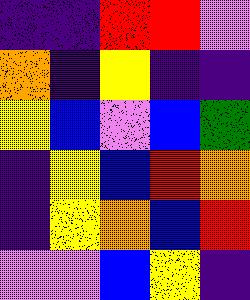[["indigo", "indigo", "red", "red", "violet"], ["orange", "indigo", "yellow", "indigo", "indigo"], ["yellow", "blue", "violet", "blue", "green"], ["indigo", "yellow", "blue", "red", "orange"], ["indigo", "yellow", "orange", "blue", "red"], ["violet", "violet", "blue", "yellow", "indigo"]]